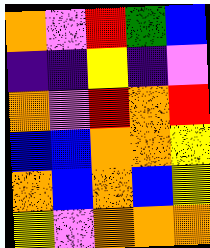[["orange", "violet", "red", "green", "blue"], ["indigo", "indigo", "yellow", "indigo", "violet"], ["orange", "violet", "red", "orange", "red"], ["blue", "blue", "orange", "orange", "yellow"], ["orange", "blue", "orange", "blue", "yellow"], ["yellow", "violet", "orange", "orange", "orange"]]